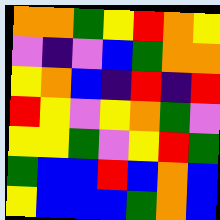[["orange", "orange", "green", "yellow", "red", "orange", "yellow"], ["violet", "indigo", "violet", "blue", "green", "orange", "orange"], ["yellow", "orange", "blue", "indigo", "red", "indigo", "red"], ["red", "yellow", "violet", "yellow", "orange", "green", "violet"], ["yellow", "yellow", "green", "violet", "yellow", "red", "green"], ["green", "blue", "blue", "red", "blue", "orange", "blue"], ["yellow", "blue", "blue", "blue", "green", "orange", "blue"]]